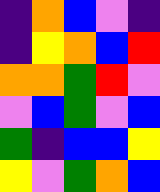[["indigo", "orange", "blue", "violet", "indigo"], ["indigo", "yellow", "orange", "blue", "red"], ["orange", "orange", "green", "red", "violet"], ["violet", "blue", "green", "violet", "blue"], ["green", "indigo", "blue", "blue", "yellow"], ["yellow", "violet", "green", "orange", "blue"]]